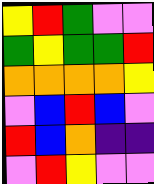[["yellow", "red", "green", "violet", "violet"], ["green", "yellow", "green", "green", "red"], ["orange", "orange", "orange", "orange", "yellow"], ["violet", "blue", "red", "blue", "violet"], ["red", "blue", "orange", "indigo", "indigo"], ["violet", "red", "yellow", "violet", "violet"]]